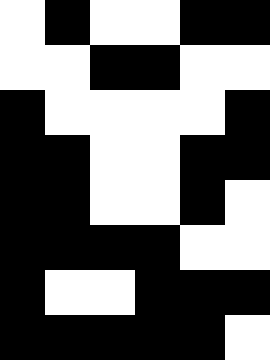[["white", "black", "white", "white", "black", "black"], ["white", "white", "black", "black", "white", "white"], ["black", "white", "white", "white", "white", "black"], ["black", "black", "white", "white", "black", "black"], ["black", "black", "white", "white", "black", "white"], ["black", "black", "black", "black", "white", "white"], ["black", "white", "white", "black", "black", "black"], ["black", "black", "black", "black", "black", "white"]]